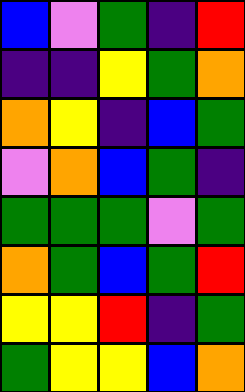[["blue", "violet", "green", "indigo", "red"], ["indigo", "indigo", "yellow", "green", "orange"], ["orange", "yellow", "indigo", "blue", "green"], ["violet", "orange", "blue", "green", "indigo"], ["green", "green", "green", "violet", "green"], ["orange", "green", "blue", "green", "red"], ["yellow", "yellow", "red", "indigo", "green"], ["green", "yellow", "yellow", "blue", "orange"]]